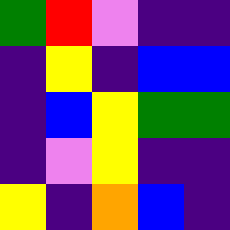[["green", "red", "violet", "indigo", "indigo"], ["indigo", "yellow", "indigo", "blue", "blue"], ["indigo", "blue", "yellow", "green", "green"], ["indigo", "violet", "yellow", "indigo", "indigo"], ["yellow", "indigo", "orange", "blue", "indigo"]]